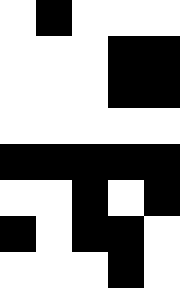[["white", "black", "white", "white", "white"], ["white", "white", "white", "black", "black"], ["white", "white", "white", "black", "black"], ["white", "white", "white", "white", "white"], ["black", "black", "black", "black", "black"], ["white", "white", "black", "white", "black"], ["black", "white", "black", "black", "white"], ["white", "white", "white", "black", "white"]]